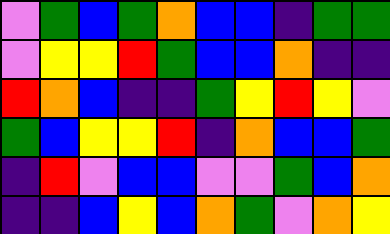[["violet", "green", "blue", "green", "orange", "blue", "blue", "indigo", "green", "green"], ["violet", "yellow", "yellow", "red", "green", "blue", "blue", "orange", "indigo", "indigo"], ["red", "orange", "blue", "indigo", "indigo", "green", "yellow", "red", "yellow", "violet"], ["green", "blue", "yellow", "yellow", "red", "indigo", "orange", "blue", "blue", "green"], ["indigo", "red", "violet", "blue", "blue", "violet", "violet", "green", "blue", "orange"], ["indigo", "indigo", "blue", "yellow", "blue", "orange", "green", "violet", "orange", "yellow"]]